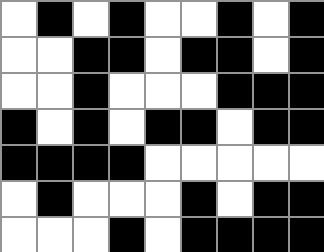[["white", "black", "white", "black", "white", "white", "black", "white", "black"], ["white", "white", "black", "black", "white", "black", "black", "white", "black"], ["white", "white", "black", "white", "white", "white", "black", "black", "black"], ["black", "white", "black", "white", "black", "black", "white", "black", "black"], ["black", "black", "black", "black", "white", "white", "white", "white", "white"], ["white", "black", "white", "white", "white", "black", "white", "black", "black"], ["white", "white", "white", "black", "white", "black", "black", "black", "black"]]